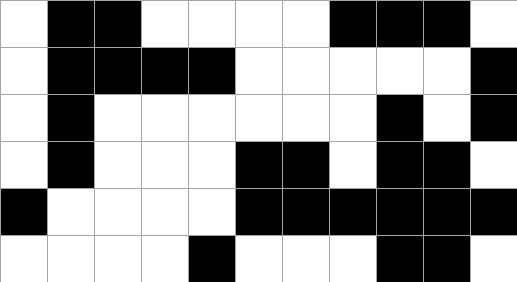[["white", "black", "black", "white", "white", "white", "white", "black", "black", "black", "white"], ["white", "black", "black", "black", "black", "white", "white", "white", "white", "white", "black"], ["white", "black", "white", "white", "white", "white", "white", "white", "black", "white", "black"], ["white", "black", "white", "white", "white", "black", "black", "white", "black", "black", "white"], ["black", "white", "white", "white", "white", "black", "black", "black", "black", "black", "black"], ["white", "white", "white", "white", "black", "white", "white", "white", "black", "black", "white"]]